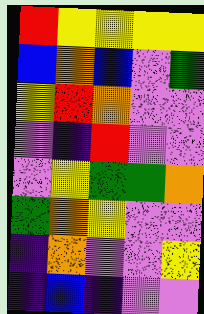[["red", "yellow", "yellow", "yellow", "yellow"], ["blue", "orange", "blue", "violet", "green"], ["yellow", "red", "orange", "violet", "violet"], ["violet", "indigo", "red", "violet", "violet"], ["violet", "yellow", "green", "green", "orange"], ["green", "orange", "yellow", "violet", "violet"], ["indigo", "orange", "violet", "violet", "yellow"], ["indigo", "blue", "indigo", "violet", "violet"]]